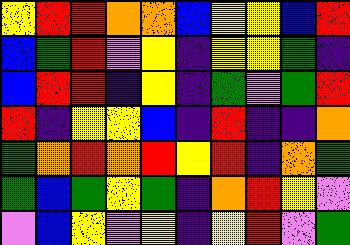[["yellow", "red", "red", "orange", "orange", "blue", "yellow", "yellow", "blue", "red"], ["blue", "green", "red", "violet", "yellow", "indigo", "yellow", "yellow", "green", "indigo"], ["blue", "red", "red", "indigo", "yellow", "indigo", "green", "violet", "green", "red"], ["red", "indigo", "yellow", "yellow", "blue", "indigo", "red", "indigo", "indigo", "orange"], ["green", "orange", "red", "orange", "red", "yellow", "red", "indigo", "orange", "green"], ["green", "blue", "green", "yellow", "green", "indigo", "orange", "red", "yellow", "violet"], ["violet", "blue", "yellow", "violet", "yellow", "indigo", "yellow", "red", "violet", "green"]]